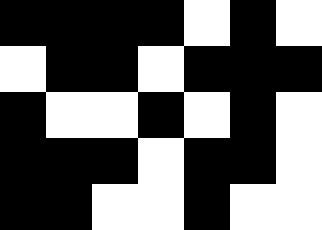[["black", "black", "black", "black", "white", "black", "white"], ["white", "black", "black", "white", "black", "black", "black"], ["black", "white", "white", "black", "white", "black", "white"], ["black", "black", "black", "white", "black", "black", "white"], ["black", "black", "white", "white", "black", "white", "white"]]